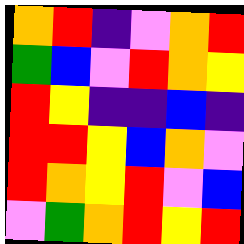[["orange", "red", "indigo", "violet", "orange", "red"], ["green", "blue", "violet", "red", "orange", "yellow"], ["red", "yellow", "indigo", "indigo", "blue", "indigo"], ["red", "red", "yellow", "blue", "orange", "violet"], ["red", "orange", "yellow", "red", "violet", "blue"], ["violet", "green", "orange", "red", "yellow", "red"]]